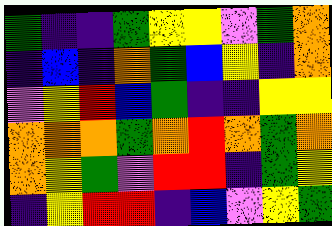[["green", "indigo", "indigo", "green", "yellow", "yellow", "violet", "green", "orange"], ["indigo", "blue", "indigo", "orange", "green", "blue", "yellow", "indigo", "orange"], ["violet", "yellow", "red", "blue", "green", "indigo", "indigo", "yellow", "yellow"], ["orange", "orange", "orange", "green", "orange", "red", "orange", "green", "orange"], ["orange", "yellow", "green", "violet", "red", "red", "indigo", "green", "yellow"], ["indigo", "yellow", "red", "red", "indigo", "blue", "violet", "yellow", "green"]]